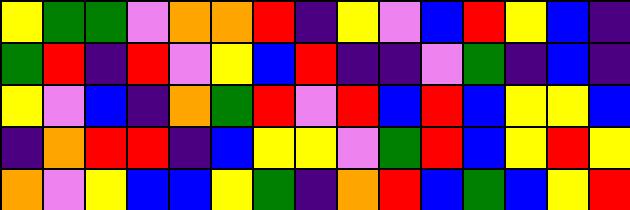[["yellow", "green", "green", "violet", "orange", "orange", "red", "indigo", "yellow", "violet", "blue", "red", "yellow", "blue", "indigo"], ["green", "red", "indigo", "red", "violet", "yellow", "blue", "red", "indigo", "indigo", "violet", "green", "indigo", "blue", "indigo"], ["yellow", "violet", "blue", "indigo", "orange", "green", "red", "violet", "red", "blue", "red", "blue", "yellow", "yellow", "blue"], ["indigo", "orange", "red", "red", "indigo", "blue", "yellow", "yellow", "violet", "green", "red", "blue", "yellow", "red", "yellow"], ["orange", "violet", "yellow", "blue", "blue", "yellow", "green", "indigo", "orange", "red", "blue", "green", "blue", "yellow", "red"]]